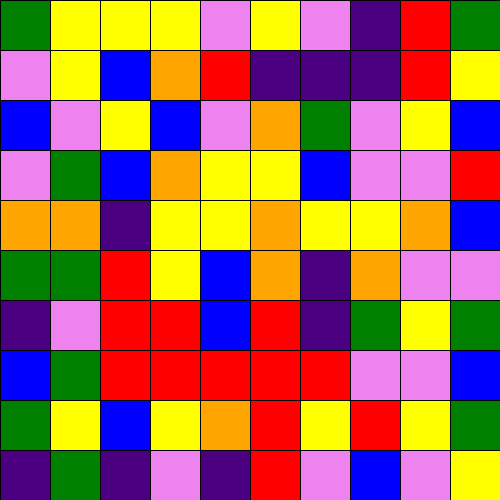[["green", "yellow", "yellow", "yellow", "violet", "yellow", "violet", "indigo", "red", "green"], ["violet", "yellow", "blue", "orange", "red", "indigo", "indigo", "indigo", "red", "yellow"], ["blue", "violet", "yellow", "blue", "violet", "orange", "green", "violet", "yellow", "blue"], ["violet", "green", "blue", "orange", "yellow", "yellow", "blue", "violet", "violet", "red"], ["orange", "orange", "indigo", "yellow", "yellow", "orange", "yellow", "yellow", "orange", "blue"], ["green", "green", "red", "yellow", "blue", "orange", "indigo", "orange", "violet", "violet"], ["indigo", "violet", "red", "red", "blue", "red", "indigo", "green", "yellow", "green"], ["blue", "green", "red", "red", "red", "red", "red", "violet", "violet", "blue"], ["green", "yellow", "blue", "yellow", "orange", "red", "yellow", "red", "yellow", "green"], ["indigo", "green", "indigo", "violet", "indigo", "red", "violet", "blue", "violet", "yellow"]]